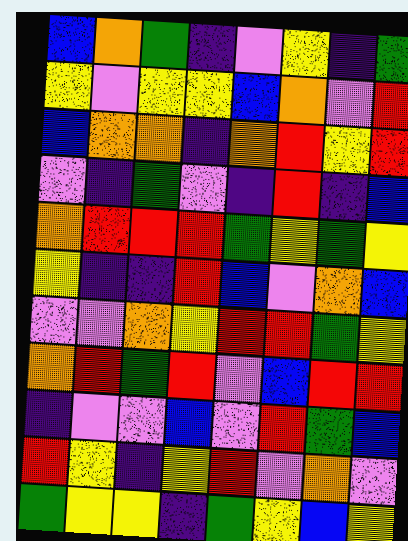[["blue", "orange", "green", "indigo", "violet", "yellow", "indigo", "green"], ["yellow", "violet", "yellow", "yellow", "blue", "orange", "violet", "red"], ["blue", "orange", "orange", "indigo", "orange", "red", "yellow", "red"], ["violet", "indigo", "green", "violet", "indigo", "red", "indigo", "blue"], ["orange", "red", "red", "red", "green", "yellow", "green", "yellow"], ["yellow", "indigo", "indigo", "red", "blue", "violet", "orange", "blue"], ["violet", "violet", "orange", "yellow", "red", "red", "green", "yellow"], ["orange", "red", "green", "red", "violet", "blue", "red", "red"], ["indigo", "violet", "violet", "blue", "violet", "red", "green", "blue"], ["red", "yellow", "indigo", "yellow", "red", "violet", "orange", "violet"], ["green", "yellow", "yellow", "indigo", "green", "yellow", "blue", "yellow"]]